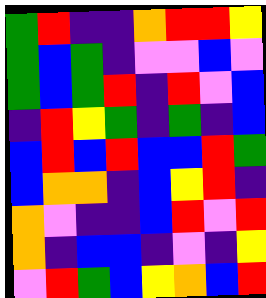[["green", "red", "indigo", "indigo", "orange", "red", "red", "yellow"], ["green", "blue", "green", "indigo", "violet", "violet", "blue", "violet"], ["green", "blue", "green", "red", "indigo", "red", "violet", "blue"], ["indigo", "red", "yellow", "green", "indigo", "green", "indigo", "blue"], ["blue", "red", "blue", "red", "blue", "blue", "red", "green"], ["blue", "orange", "orange", "indigo", "blue", "yellow", "red", "indigo"], ["orange", "violet", "indigo", "indigo", "blue", "red", "violet", "red"], ["orange", "indigo", "blue", "blue", "indigo", "violet", "indigo", "yellow"], ["violet", "red", "green", "blue", "yellow", "orange", "blue", "red"]]